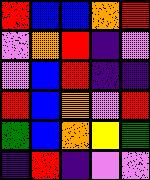[["red", "blue", "blue", "orange", "red"], ["violet", "orange", "red", "indigo", "violet"], ["violet", "blue", "red", "indigo", "indigo"], ["red", "blue", "orange", "violet", "red"], ["green", "blue", "orange", "yellow", "green"], ["indigo", "red", "indigo", "violet", "violet"]]